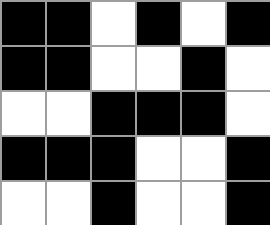[["black", "black", "white", "black", "white", "black"], ["black", "black", "white", "white", "black", "white"], ["white", "white", "black", "black", "black", "white"], ["black", "black", "black", "white", "white", "black"], ["white", "white", "black", "white", "white", "black"]]